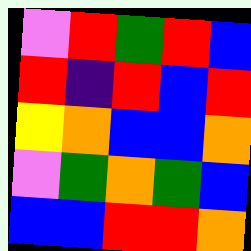[["violet", "red", "green", "red", "blue"], ["red", "indigo", "red", "blue", "red"], ["yellow", "orange", "blue", "blue", "orange"], ["violet", "green", "orange", "green", "blue"], ["blue", "blue", "red", "red", "orange"]]